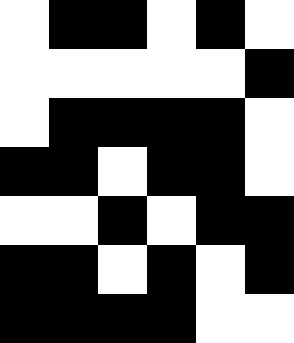[["white", "black", "black", "white", "black", "white"], ["white", "white", "white", "white", "white", "black"], ["white", "black", "black", "black", "black", "white"], ["black", "black", "white", "black", "black", "white"], ["white", "white", "black", "white", "black", "black"], ["black", "black", "white", "black", "white", "black"], ["black", "black", "black", "black", "white", "white"]]